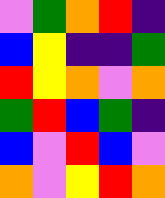[["violet", "green", "orange", "red", "indigo"], ["blue", "yellow", "indigo", "indigo", "green"], ["red", "yellow", "orange", "violet", "orange"], ["green", "red", "blue", "green", "indigo"], ["blue", "violet", "red", "blue", "violet"], ["orange", "violet", "yellow", "red", "orange"]]